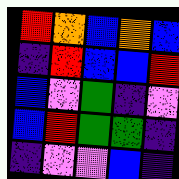[["red", "orange", "blue", "orange", "blue"], ["indigo", "red", "blue", "blue", "red"], ["blue", "violet", "green", "indigo", "violet"], ["blue", "red", "green", "green", "indigo"], ["indigo", "violet", "violet", "blue", "indigo"]]